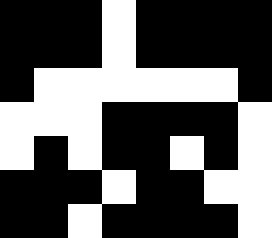[["black", "black", "black", "white", "black", "black", "black", "black"], ["black", "black", "black", "white", "black", "black", "black", "black"], ["black", "white", "white", "white", "white", "white", "white", "black"], ["white", "white", "white", "black", "black", "black", "black", "white"], ["white", "black", "white", "black", "black", "white", "black", "white"], ["black", "black", "black", "white", "black", "black", "white", "white"], ["black", "black", "white", "black", "black", "black", "black", "white"]]